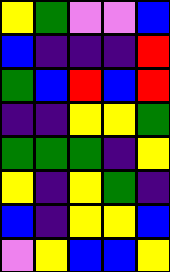[["yellow", "green", "violet", "violet", "blue"], ["blue", "indigo", "indigo", "indigo", "red"], ["green", "blue", "red", "blue", "red"], ["indigo", "indigo", "yellow", "yellow", "green"], ["green", "green", "green", "indigo", "yellow"], ["yellow", "indigo", "yellow", "green", "indigo"], ["blue", "indigo", "yellow", "yellow", "blue"], ["violet", "yellow", "blue", "blue", "yellow"]]